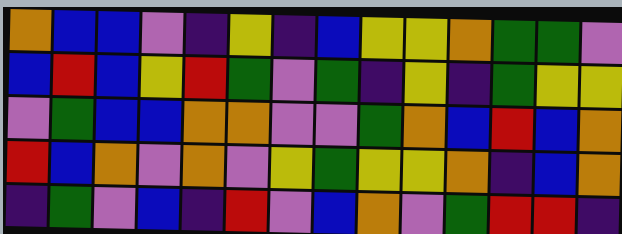[["orange", "blue", "blue", "violet", "indigo", "yellow", "indigo", "blue", "yellow", "yellow", "orange", "green", "green", "violet"], ["blue", "red", "blue", "yellow", "red", "green", "violet", "green", "indigo", "yellow", "indigo", "green", "yellow", "yellow"], ["violet", "green", "blue", "blue", "orange", "orange", "violet", "violet", "green", "orange", "blue", "red", "blue", "orange"], ["red", "blue", "orange", "violet", "orange", "violet", "yellow", "green", "yellow", "yellow", "orange", "indigo", "blue", "orange"], ["indigo", "green", "violet", "blue", "indigo", "red", "violet", "blue", "orange", "violet", "green", "red", "red", "indigo"]]